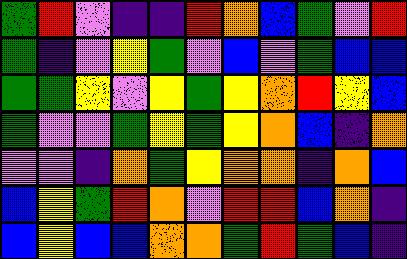[["green", "red", "violet", "indigo", "indigo", "red", "orange", "blue", "green", "violet", "red"], ["green", "indigo", "violet", "yellow", "green", "violet", "blue", "violet", "green", "blue", "blue"], ["green", "green", "yellow", "violet", "yellow", "green", "yellow", "orange", "red", "yellow", "blue"], ["green", "violet", "violet", "green", "yellow", "green", "yellow", "orange", "blue", "indigo", "orange"], ["violet", "violet", "indigo", "orange", "green", "yellow", "orange", "orange", "indigo", "orange", "blue"], ["blue", "yellow", "green", "red", "orange", "violet", "red", "red", "blue", "orange", "indigo"], ["blue", "yellow", "blue", "blue", "orange", "orange", "green", "red", "green", "blue", "indigo"]]